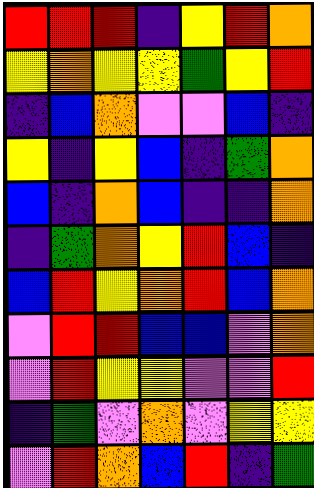[["red", "red", "red", "indigo", "yellow", "red", "orange"], ["yellow", "orange", "yellow", "yellow", "green", "yellow", "red"], ["indigo", "blue", "orange", "violet", "violet", "blue", "indigo"], ["yellow", "indigo", "yellow", "blue", "indigo", "green", "orange"], ["blue", "indigo", "orange", "blue", "indigo", "indigo", "orange"], ["indigo", "green", "orange", "yellow", "red", "blue", "indigo"], ["blue", "red", "yellow", "orange", "red", "blue", "orange"], ["violet", "red", "red", "blue", "blue", "violet", "orange"], ["violet", "red", "yellow", "yellow", "violet", "violet", "red"], ["indigo", "green", "violet", "orange", "violet", "yellow", "yellow"], ["violet", "red", "orange", "blue", "red", "indigo", "green"]]